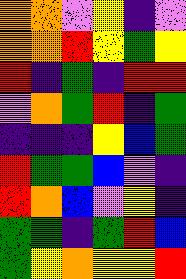[["orange", "orange", "violet", "yellow", "indigo", "violet"], ["orange", "orange", "red", "yellow", "green", "yellow"], ["red", "indigo", "green", "indigo", "red", "red"], ["violet", "orange", "green", "red", "indigo", "green"], ["indigo", "indigo", "indigo", "yellow", "blue", "green"], ["red", "green", "green", "blue", "violet", "indigo"], ["red", "orange", "blue", "violet", "yellow", "indigo"], ["green", "green", "indigo", "green", "red", "blue"], ["green", "yellow", "orange", "yellow", "yellow", "red"]]